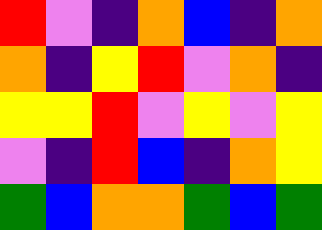[["red", "violet", "indigo", "orange", "blue", "indigo", "orange"], ["orange", "indigo", "yellow", "red", "violet", "orange", "indigo"], ["yellow", "yellow", "red", "violet", "yellow", "violet", "yellow"], ["violet", "indigo", "red", "blue", "indigo", "orange", "yellow"], ["green", "blue", "orange", "orange", "green", "blue", "green"]]